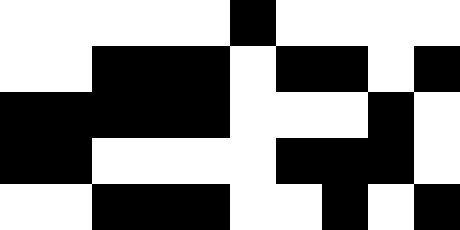[["white", "white", "white", "white", "white", "black", "white", "white", "white", "white"], ["white", "white", "black", "black", "black", "white", "black", "black", "white", "black"], ["black", "black", "black", "black", "black", "white", "white", "white", "black", "white"], ["black", "black", "white", "white", "white", "white", "black", "black", "black", "white"], ["white", "white", "black", "black", "black", "white", "white", "black", "white", "black"]]